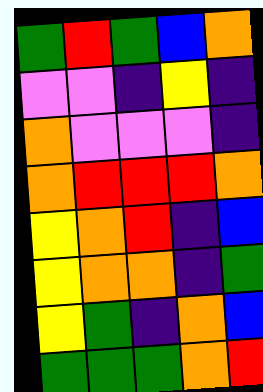[["green", "red", "green", "blue", "orange"], ["violet", "violet", "indigo", "yellow", "indigo"], ["orange", "violet", "violet", "violet", "indigo"], ["orange", "red", "red", "red", "orange"], ["yellow", "orange", "red", "indigo", "blue"], ["yellow", "orange", "orange", "indigo", "green"], ["yellow", "green", "indigo", "orange", "blue"], ["green", "green", "green", "orange", "red"]]